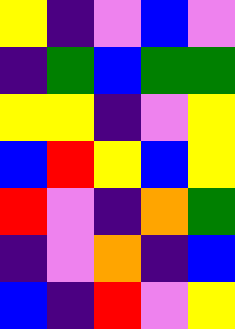[["yellow", "indigo", "violet", "blue", "violet"], ["indigo", "green", "blue", "green", "green"], ["yellow", "yellow", "indigo", "violet", "yellow"], ["blue", "red", "yellow", "blue", "yellow"], ["red", "violet", "indigo", "orange", "green"], ["indigo", "violet", "orange", "indigo", "blue"], ["blue", "indigo", "red", "violet", "yellow"]]